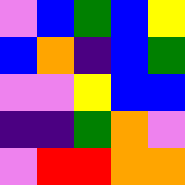[["violet", "blue", "green", "blue", "yellow"], ["blue", "orange", "indigo", "blue", "green"], ["violet", "violet", "yellow", "blue", "blue"], ["indigo", "indigo", "green", "orange", "violet"], ["violet", "red", "red", "orange", "orange"]]